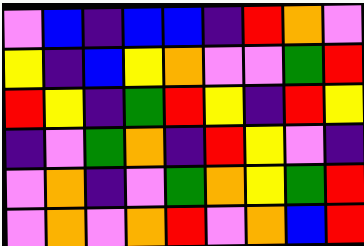[["violet", "blue", "indigo", "blue", "blue", "indigo", "red", "orange", "violet"], ["yellow", "indigo", "blue", "yellow", "orange", "violet", "violet", "green", "red"], ["red", "yellow", "indigo", "green", "red", "yellow", "indigo", "red", "yellow"], ["indigo", "violet", "green", "orange", "indigo", "red", "yellow", "violet", "indigo"], ["violet", "orange", "indigo", "violet", "green", "orange", "yellow", "green", "red"], ["violet", "orange", "violet", "orange", "red", "violet", "orange", "blue", "red"]]